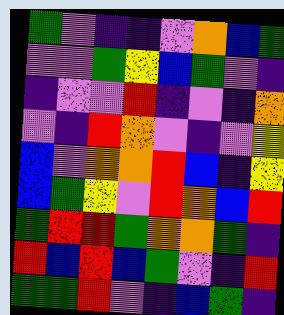[["green", "violet", "indigo", "indigo", "violet", "orange", "blue", "green"], ["violet", "violet", "green", "yellow", "blue", "green", "violet", "indigo"], ["indigo", "violet", "violet", "red", "indigo", "violet", "indigo", "orange"], ["violet", "indigo", "red", "orange", "violet", "indigo", "violet", "yellow"], ["blue", "violet", "orange", "orange", "red", "blue", "indigo", "yellow"], ["blue", "green", "yellow", "violet", "red", "orange", "blue", "red"], ["green", "red", "red", "green", "orange", "orange", "green", "indigo"], ["red", "blue", "red", "blue", "green", "violet", "indigo", "red"], ["green", "green", "red", "violet", "indigo", "blue", "green", "indigo"]]